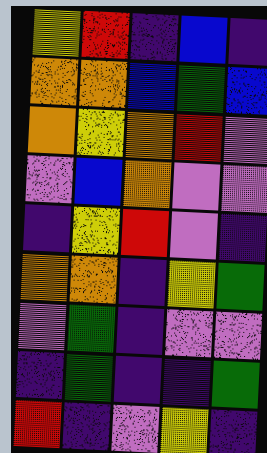[["yellow", "red", "indigo", "blue", "indigo"], ["orange", "orange", "blue", "green", "blue"], ["orange", "yellow", "orange", "red", "violet"], ["violet", "blue", "orange", "violet", "violet"], ["indigo", "yellow", "red", "violet", "indigo"], ["orange", "orange", "indigo", "yellow", "green"], ["violet", "green", "indigo", "violet", "violet"], ["indigo", "green", "indigo", "indigo", "green"], ["red", "indigo", "violet", "yellow", "indigo"]]